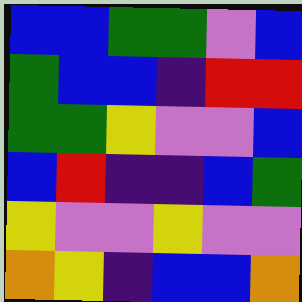[["blue", "blue", "green", "green", "violet", "blue"], ["green", "blue", "blue", "indigo", "red", "red"], ["green", "green", "yellow", "violet", "violet", "blue"], ["blue", "red", "indigo", "indigo", "blue", "green"], ["yellow", "violet", "violet", "yellow", "violet", "violet"], ["orange", "yellow", "indigo", "blue", "blue", "orange"]]